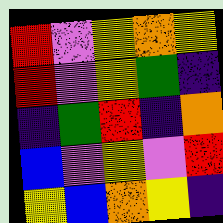[["red", "violet", "yellow", "orange", "yellow"], ["red", "violet", "yellow", "green", "indigo"], ["indigo", "green", "red", "indigo", "orange"], ["blue", "violet", "yellow", "violet", "red"], ["yellow", "blue", "orange", "yellow", "indigo"]]